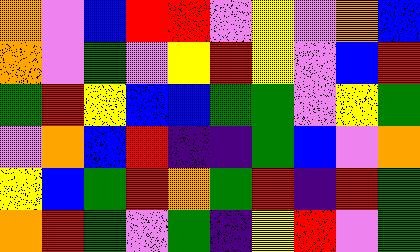[["orange", "violet", "blue", "red", "red", "violet", "yellow", "violet", "orange", "blue"], ["orange", "violet", "green", "violet", "yellow", "red", "yellow", "violet", "blue", "red"], ["green", "red", "yellow", "blue", "blue", "green", "green", "violet", "yellow", "green"], ["violet", "orange", "blue", "red", "indigo", "indigo", "green", "blue", "violet", "orange"], ["yellow", "blue", "green", "red", "orange", "green", "red", "indigo", "red", "green"], ["orange", "red", "green", "violet", "green", "indigo", "yellow", "red", "violet", "green"]]